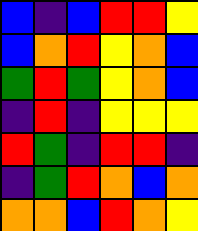[["blue", "indigo", "blue", "red", "red", "yellow"], ["blue", "orange", "red", "yellow", "orange", "blue"], ["green", "red", "green", "yellow", "orange", "blue"], ["indigo", "red", "indigo", "yellow", "yellow", "yellow"], ["red", "green", "indigo", "red", "red", "indigo"], ["indigo", "green", "red", "orange", "blue", "orange"], ["orange", "orange", "blue", "red", "orange", "yellow"]]